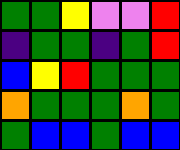[["green", "green", "yellow", "violet", "violet", "red"], ["indigo", "green", "green", "indigo", "green", "red"], ["blue", "yellow", "red", "green", "green", "green"], ["orange", "green", "green", "green", "orange", "green"], ["green", "blue", "blue", "green", "blue", "blue"]]